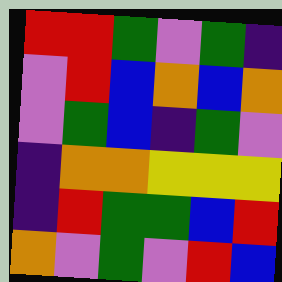[["red", "red", "green", "violet", "green", "indigo"], ["violet", "red", "blue", "orange", "blue", "orange"], ["violet", "green", "blue", "indigo", "green", "violet"], ["indigo", "orange", "orange", "yellow", "yellow", "yellow"], ["indigo", "red", "green", "green", "blue", "red"], ["orange", "violet", "green", "violet", "red", "blue"]]